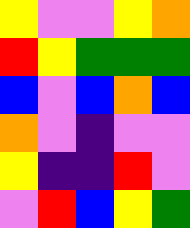[["yellow", "violet", "violet", "yellow", "orange"], ["red", "yellow", "green", "green", "green"], ["blue", "violet", "blue", "orange", "blue"], ["orange", "violet", "indigo", "violet", "violet"], ["yellow", "indigo", "indigo", "red", "violet"], ["violet", "red", "blue", "yellow", "green"]]